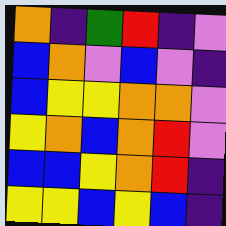[["orange", "indigo", "green", "red", "indigo", "violet"], ["blue", "orange", "violet", "blue", "violet", "indigo"], ["blue", "yellow", "yellow", "orange", "orange", "violet"], ["yellow", "orange", "blue", "orange", "red", "violet"], ["blue", "blue", "yellow", "orange", "red", "indigo"], ["yellow", "yellow", "blue", "yellow", "blue", "indigo"]]